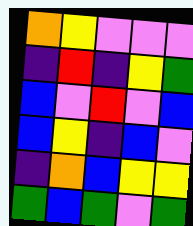[["orange", "yellow", "violet", "violet", "violet"], ["indigo", "red", "indigo", "yellow", "green"], ["blue", "violet", "red", "violet", "blue"], ["blue", "yellow", "indigo", "blue", "violet"], ["indigo", "orange", "blue", "yellow", "yellow"], ["green", "blue", "green", "violet", "green"]]